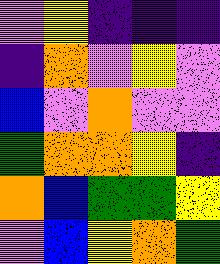[["violet", "yellow", "indigo", "indigo", "indigo"], ["indigo", "orange", "violet", "yellow", "violet"], ["blue", "violet", "orange", "violet", "violet"], ["green", "orange", "orange", "yellow", "indigo"], ["orange", "blue", "green", "green", "yellow"], ["violet", "blue", "yellow", "orange", "green"]]